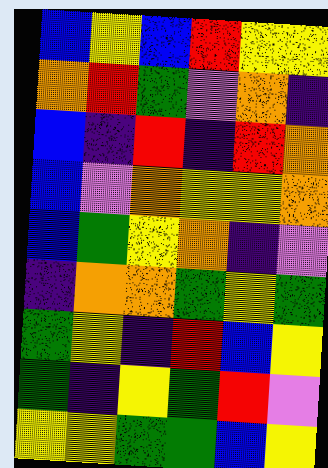[["blue", "yellow", "blue", "red", "yellow", "yellow"], ["orange", "red", "green", "violet", "orange", "indigo"], ["blue", "indigo", "red", "indigo", "red", "orange"], ["blue", "violet", "orange", "yellow", "yellow", "orange"], ["blue", "green", "yellow", "orange", "indigo", "violet"], ["indigo", "orange", "orange", "green", "yellow", "green"], ["green", "yellow", "indigo", "red", "blue", "yellow"], ["green", "indigo", "yellow", "green", "red", "violet"], ["yellow", "yellow", "green", "green", "blue", "yellow"]]